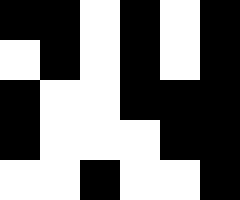[["black", "black", "white", "black", "white", "black"], ["white", "black", "white", "black", "white", "black"], ["black", "white", "white", "black", "black", "black"], ["black", "white", "white", "white", "black", "black"], ["white", "white", "black", "white", "white", "black"]]